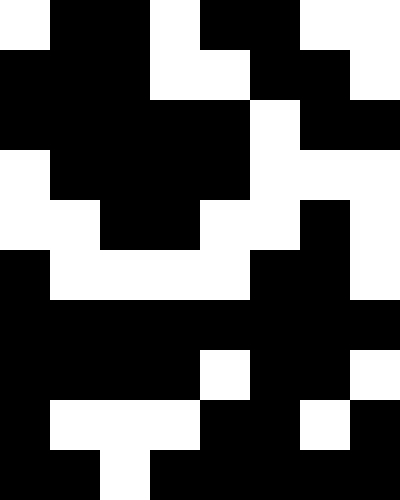[["white", "black", "black", "white", "black", "black", "white", "white"], ["black", "black", "black", "white", "white", "black", "black", "white"], ["black", "black", "black", "black", "black", "white", "black", "black"], ["white", "black", "black", "black", "black", "white", "white", "white"], ["white", "white", "black", "black", "white", "white", "black", "white"], ["black", "white", "white", "white", "white", "black", "black", "white"], ["black", "black", "black", "black", "black", "black", "black", "black"], ["black", "black", "black", "black", "white", "black", "black", "white"], ["black", "white", "white", "white", "black", "black", "white", "black"], ["black", "black", "white", "black", "black", "black", "black", "black"]]